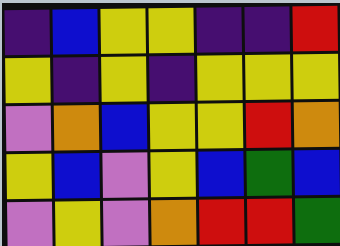[["indigo", "blue", "yellow", "yellow", "indigo", "indigo", "red"], ["yellow", "indigo", "yellow", "indigo", "yellow", "yellow", "yellow"], ["violet", "orange", "blue", "yellow", "yellow", "red", "orange"], ["yellow", "blue", "violet", "yellow", "blue", "green", "blue"], ["violet", "yellow", "violet", "orange", "red", "red", "green"]]